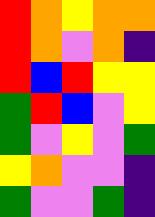[["red", "orange", "yellow", "orange", "orange"], ["red", "orange", "violet", "orange", "indigo"], ["red", "blue", "red", "yellow", "yellow"], ["green", "red", "blue", "violet", "yellow"], ["green", "violet", "yellow", "violet", "green"], ["yellow", "orange", "violet", "violet", "indigo"], ["green", "violet", "violet", "green", "indigo"]]